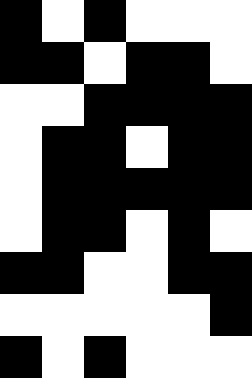[["black", "white", "black", "white", "white", "white"], ["black", "black", "white", "black", "black", "white"], ["white", "white", "black", "black", "black", "black"], ["white", "black", "black", "white", "black", "black"], ["white", "black", "black", "black", "black", "black"], ["white", "black", "black", "white", "black", "white"], ["black", "black", "white", "white", "black", "black"], ["white", "white", "white", "white", "white", "black"], ["black", "white", "black", "white", "white", "white"]]